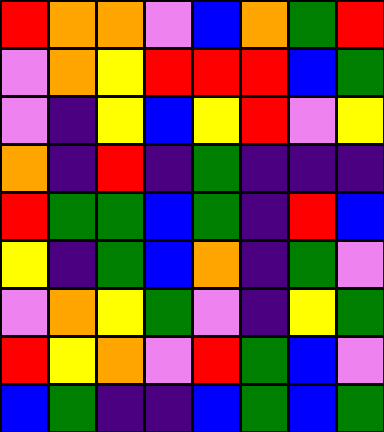[["red", "orange", "orange", "violet", "blue", "orange", "green", "red"], ["violet", "orange", "yellow", "red", "red", "red", "blue", "green"], ["violet", "indigo", "yellow", "blue", "yellow", "red", "violet", "yellow"], ["orange", "indigo", "red", "indigo", "green", "indigo", "indigo", "indigo"], ["red", "green", "green", "blue", "green", "indigo", "red", "blue"], ["yellow", "indigo", "green", "blue", "orange", "indigo", "green", "violet"], ["violet", "orange", "yellow", "green", "violet", "indigo", "yellow", "green"], ["red", "yellow", "orange", "violet", "red", "green", "blue", "violet"], ["blue", "green", "indigo", "indigo", "blue", "green", "blue", "green"]]